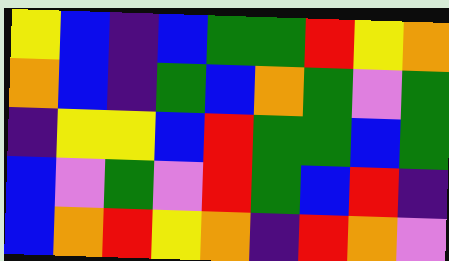[["yellow", "blue", "indigo", "blue", "green", "green", "red", "yellow", "orange"], ["orange", "blue", "indigo", "green", "blue", "orange", "green", "violet", "green"], ["indigo", "yellow", "yellow", "blue", "red", "green", "green", "blue", "green"], ["blue", "violet", "green", "violet", "red", "green", "blue", "red", "indigo"], ["blue", "orange", "red", "yellow", "orange", "indigo", "red", "orange", "violet"]]